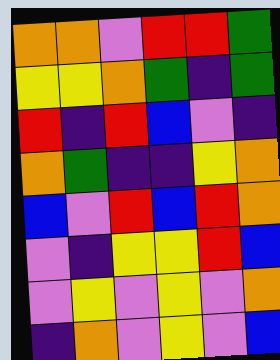[["orange", "orange", "violet", "red", "red", "green"], ["yellow", "yellow", "orange", "green", "indigo", "green"], ["red", "indigo", "red", "blue", "violet", "indigo"], ["orange", "green", "indigo", "indigo", "yellow", "orange"], ["blue", "violet", "red", "blue", "red", "orange"], ["violet", "indigo", "yellow", "yellow", "red", "blue"], ["violet", "yellow", "violet", "yellow", "violet", "orange"], ["indigo", "orange", "violet", "yellow", "violet", "blue"]]